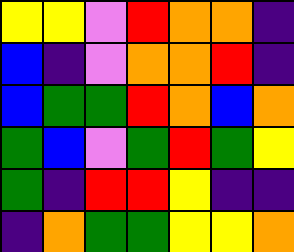[["yellow", "yellow", "violet", "red", "orange", "orange", "indigo"], ["blue", "indigo", "violet", "orange", "orange", "red", "indigo"], ["blue", "green", "green", "red", "orange", "blue", "orange"], ["green", "blue", "violet", "green", "red", "green", "yellow"], ["green", "indigo", "red", "red", "yellow", "indigo", "indigo"], ["indigo", "orange", "green", "green", "yellow", "yellow", "orange"]]